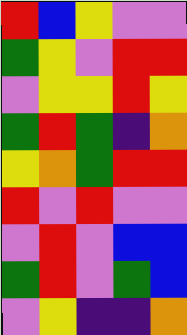[["red", "blue", "yellow", "violet", "violet"], ["green", "yellow", "violet", "red", "red"], ["violet", "yellow", "yellow", "red", "yellow"], ["green", "red", "green", "indigo", "orange"], ["yellow", "orange", "green", "red", "red"], ["red", "violet", "red", "violet", "violet"], ["violet", "red", "violet", "blue", "blue"], ["green", "red", "violet", "green", "blue"], ["violet", "yellow", "indigo", "indigo", "orange"]]